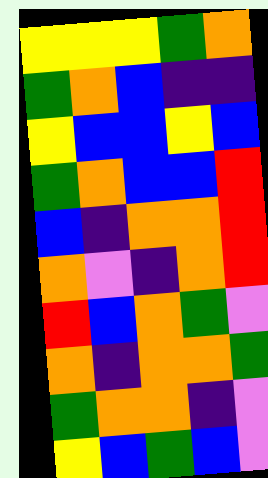[["yellow", "yellow", "yellow", "green", "orange"], ["green", "orange", "blue", "indigo", "indigo"], ["yellow", "blue", "blue", "yellow", "blue"], ["green", "orange", "blue", "blue", "red"], ["blue", "indigo", "orange", "orange", "red"], ["orange", "violet", "indigo", "orange", "red"], ["red", "blue", "orange", "green", "violet"], ["orange", "indigo", "orange", "orange", "green"], ["green", "orange", "orange", "indigo", "violet"], ["yellow", "blue", "green", "blue", "violet"]]